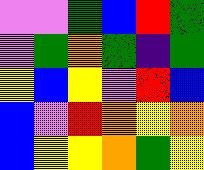[["violet", "violet", "green", "blue", "red", "green"], ["violet", "green", "orange", "green", "indigo", "green"], ["yellow", "blue", "yellow", "violet", "red", "blue"], ["blue", "violet", "red", "orange", "yellow", "orange"], ["blue", "yellow", "yellow", "orange", "green", "yellow"]]